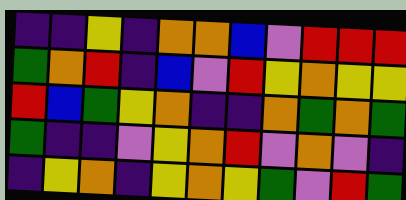[["indigo", "indigo", "yellow", "indigo", "orange", "orange", "blue", "violet", "red", "red", "red"], ["green", "orange", "red", "indigo", "blue", "violet", "red", "yellow", "orange", "yellow", "yellow"], ["red", "blue", "green", "yellow", "orange", "indigo", "indigo", "orange", "green", "orange", "green"], ["green", "indigo", "indigo", "violet", "yellow", "orange", "red", "violet", "orange", "violet", "indigo"], ["indigo", "yellow", "orange", "indigo", "yellow", "orange", "yellow", "green", "violet", "red", "green"]]